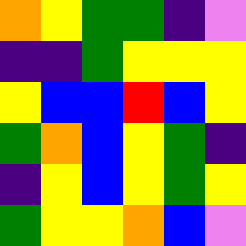[["orange", "yellow", "green", "green", "indigo", "violet"], ["indigo", "indigo", "green", "yellow", "yellow", "yellow"], ["yellow", "blue", "blue", "red", "blue", "yellow"], ["green", "orange", "blue", "yellow", "green", "indigo"], ["indigo", "yellow", "blue", "yellow", "green", "yellow"], ["green", "yellow", "yellow", "orange", "blue", "violet"]]